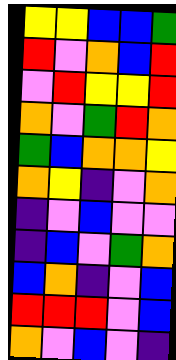[["yellow", "yellow", "blue", "blue", "green"], ["red", "violet", "orange", "blue", "red"], ["violet", "red", "yellow", "yellow", "red"], ["orange", "violet", "green", "red", "orange"], ["green", "blue", "orange", "orange", "yellow"], ["orange", "yellow", "indigo", "violet", "orange"], ["indigo", "violet", "blue", "violet", "violet"], ["indigo", "blue", "violet", "green", "orange"], ["blue", "orange", "indigo", "violet", "blue"], ["red", "red", "red", "violet", "blue"], ["orange", "violet", "blue", "violet", "indigo"]]